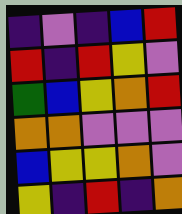[["indigo", "violet", "indigo", "blue", "red"], ["red", "indigo", "red", "yellow", "violet"], ["green", "blue", "yellow", "orange", "red"], ["orange", "orange", "violet", "violet", "violet"], ["blue", "yellow", "yellow", "orange", "violet"], ["yellow", "indigo", "red", "indigo", "orange"]]